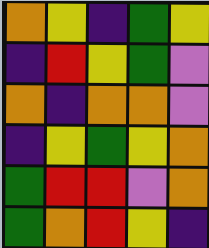[["orange", "yellow", "indigo", "green", "yellow"], ["indigo", "red", "yellow", "green", "violet"], ["orange", "indigo", "orange", "orange", "violet"], ["indigo", "yellow", "green", "yellow", "orange"], ["green", "red", "red", "violet", "orange"], ["green", "orange", "red", "yellow", "indigo"]]